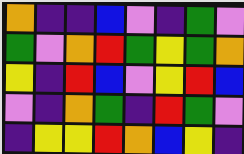[["orange", "indigo", "indigo", "blue", "violet", "indigo", "green", "violet"], ["green", "violet", "orange", "red", "green", "yellow", "green", "orange"], ["yellow", "indigo", "red", "blue", "violet", "yellow", "red", "blue"], ["violet", "indigo", "orange", "green", "indigo", "red", "green", "violet"], ["indigo", "yellow", "yellow", "red", "orange", "blue", "yellow", "indigo"]]